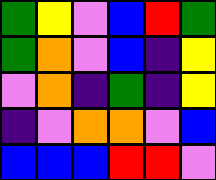[["green", "yellow", "violet", "blue", "red", "green"], ["green", "orange", "violet", "blue", "indigo", "yellow"], ["violet", "orange", "indigo", "green", "indigo", "yellow"], ["indigo", "violet", "orange", "orange", "violet", "blue"], ["blue", "blue", "blue", "red", "red", "violet"]]